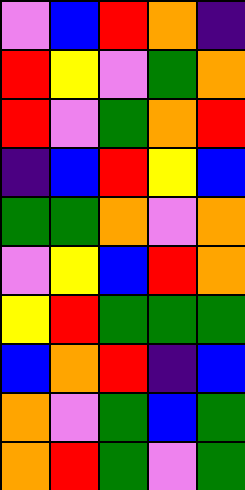[["violet", "blue", "red", "orange", "indigo"], ["red", "yellow", "violet", "green", "orange"], ["red", "violet", "green", "orange", "red"], ["indigo", "blue", "red", "yellow", "blue"], ["green", "green", "orange", "violet", "orange"], ["violet", "yellow", "blue", "red", "orange"], ["yellow", "red", "green", "green", "green"], ["blue", "orange", "red", "indigo", "blue"], ["orange", "violet", "green", "blue", "green"], ["orange", "red", "green", "violet", "green"]]